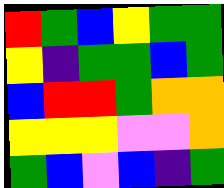[["red", "green", "blue", "yellow", "green", "green"], ["yellow", "indigo", "green", "green", "blue", "green"], ["blue", "red", "red", "green", "orange", "orange"], ["yellow", "yellow", "yellow", "violet", "violet", "orange"], ["green", "blue", "violet", "blue", "indigo", "green"]]